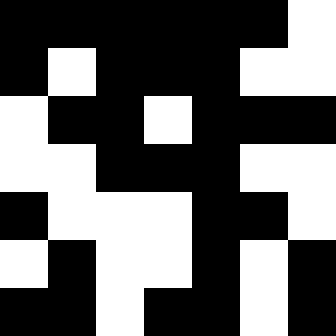[["black", "black", "black", "black", "black", "black", "white"], ["black", "white", "black", "black", "black", "white", "white"], ["white", "black", "black", "white", "black", "black", "black"], ["white", "white", "black", "black", "black", "white", "white"], ["black", "white", "white", "white", "black", "black", "white"], ["white", "black", "white", "white", "black", "white", "black"], ["black", "black", "white", "black", "black", "white", "black"]]